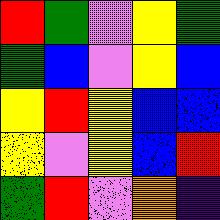[["red", "green", "violet", "yellow", "green"], ["green", "blue", "violet", "yellow", "blue"], ["yellow", "red", "yellow", "blue", "blue"], ["yellow", "violet", "yellow", "blue", "red"], ["green", "red", "violet", "orange", "indigo"]]